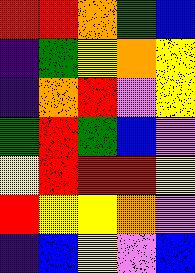[["red", "red", "orange", "green", "blue"], ["indigo", "green", "yellow", "orange", "yellow"], ["indigo", "orange", "red", "violet", "yellow"], ["green", "red", "green", "blue", "violet"], ["yellow", "red", "red", "red", "yellow"], ["red", "yellow", "yellow", "orange", "violet"], ["indigo", "blue", "yellow", "violet", "blue"]]